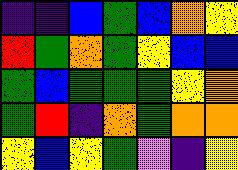[["indigo", "indigo", "blue", "green", "blue", "orange", "yellow"], ["red", "green", "orange", "green", "yellow", "blue", "blue"], ["green", "blue", "green", "green", "green", "yellow", "orange"], ["green", "red", "indigo", "orange", "green", "orange", "orange"], ["yellow", "blue", "yellow", "green", "violet", "indigo", "yellow"]]